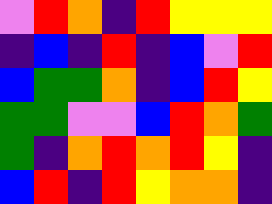[["violet", "red", "orange", "indigo", "red", "yellow", "yellow", "yellow"], ["indigo", "blue", "indigo", "red", "indigo", "blue", "violet", "red"], ["blue", "green", "green", "orange", "indigo", "blue", "red", "yellow"], ["green", "green", "violet", "violet", "blue", "red", "orange", "green"], ["green", "indigo", "orange", "red", "orange", "red", "yellow", "indigo"], ["blue", "red", "indigo", "red", "yellow", "orange", "orange", "indigo"]]